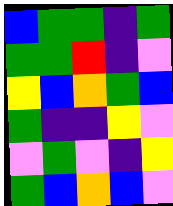[["blue", "green", "green", "indigo", "green"], ["green", "green", "red", "indigo", "violet"], ["yellow", "blue", "orange", "green", "blue"], ["green", "indigo", "indigo", "yellow", "violet"], ["violet", "green", "violet", "indigo", "yellow"], ["green", "blue", "orange", "blue", "violet"]]